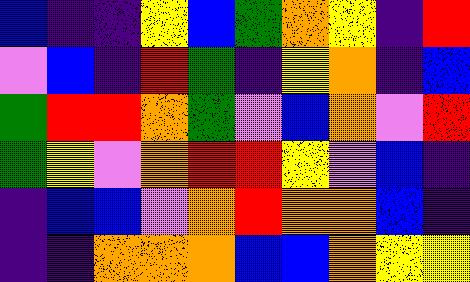[["blue", "indigo", "indigo", "yellow", "blue", "green", "orange", "yellow", "indigo", "red"], ["violet", "blue", "indigo", "red", "green", "indigo", "yellow", "orange", "indigo", "blue"], ["green", "red", "red", "orange", "green", "violet", "blue", "orange", "violet", "red"], ["green", "yellow", "violet", "orange", "red", "red", "yellow", "violet", "blue", "indigo"], ["indigo", "blue", "blue", "violet", "orange", "red", "orange", "orange", "blue", "indigo"], ["indigo", "indigo", "orange", "orange", "orange", "blue", "blue", "orange", "yellow", "yellow"]]